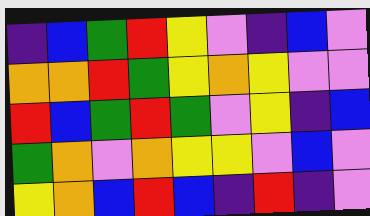[["indigo", "blue", "green", "red", "yellow", "violet", "indigo", "blue", "violet"], ["orange", "orange", "red", "green", "yellow", "orange", "yellow", "violet", "violet"], ["red", "blue", "green", "red", "green", "violet", "yellow", "indigo", "blue"], ["green", "orange", "violet", "orange", "yellow", "yellow", "violet", "blue", "violet"], ["yellow", "orange", "blue", "red", "blue", "indigo", "red", "indigo", "violet"]]